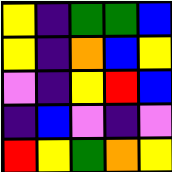[["yellow", "indigo", "green", "green", "blue"], ["yellow", "indigo", "orange", "blue", "yellow"], ["violet", "indigo", "yellow", "red", "blue"], ["indigo", "blue", "violet", "indigo", "violet"], ["red", "yellow", "green", "orange", "yellow"]]